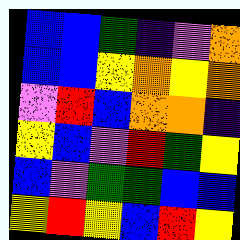[["blue", "blue", "green", "indigo", "violet", "orange"], ["blue", "blue", "yellow", "orange", "yellow", "orange"], ["violet", "red", "blue", "orange", "orange", "indigo"], ["yellow", "blue", "violet", "red", "green", "yellow"], ["blue", "violet", "green", "green", "blue", "blue"], ["yellow", "red", "yellow", "blue", "red", "yellow"]]